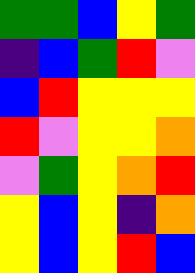[["green", "green", "blue", "yellow", "green"], ["indigo", "blue", "green", "red", "violet"], ["blue", "red", "yellow", "yellow", "yellow"], ["red", "violet", "yellow", "yellow", "orange"], ["violet", "green", "yellow", "orange", "red"], ["yellow", "blue", "yellow", "indigo", "orange"], ["yellow", "blue", "yellow", "red", "blue"]]